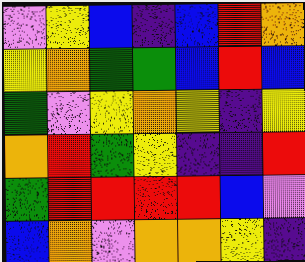[["violet", "yellow", "blue", "indigo", "blue", "red", "orange"], ["yellow", "orange", "green", "green", "blue", "red", "blue"], ["green", "violet", "yellow", "orange", "yellow", "indigo", "yellow"], ["orange", "red", "green", "yellow", "indigo", "indigo", "red"], ["green", "red", "red", "red", "red", "blue", "violet"], ["blue", "orange", "violet", "orange", "orange", "yellow", "indigo"]]